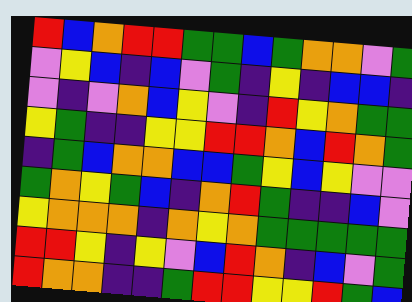[["red", "blue", "orange", "red", "red", "green", "green", "blue", "green", "orange", "orange", "violet", "green"], ["violet", "yellow", "blue", "indigo", "blue", "violet", "green", "indigo", "yellow", "indigo", "blue", "blue", "indigo"], ["violet", "indigo", "violet", "orange", "blue", "yellow", "violet", "indigo", "red", "yellow", "orange", "green", "green"], ["yellow", "green", "indigo", "indigo", "yellow", "yellow", "red", "red", "orange", "blue", "red", "orange", "green"], ["indigo", "green", "blue", "orange", "orange", "blue", "blue", "green", "yellow", "blue", "yellow", "violet", "violet"], ["green", "orange", "yellow", "green", "blue", "indigo", "orange", "red", "green", "indigo", "indigo", "blue", "violet"], ["yellow", "orange", "orange", "orange", "indigo", "orange", "yellow", "orange", "green", "green", "green", "green", "green"], ["red", "red", "yellow", "indigo", "yellow", "violet", "blue", "red", "orange", "indigo", "blue", "violet", "green"], ["red", "orange", "orange", "indigo", "indigo", "green", "red", "red", "yellow", "yellow", "red", "green", "blue"]]